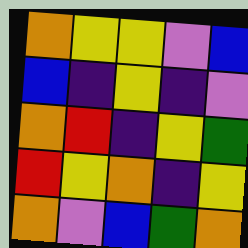[["orange", "yellow", "yellow", "violet", "blue"], ["blue", "indigo", "yellow", "indigo", "violet"], ["orange", "red", "indigo", "yellow", "green"], ["red", "yellow", "orange", "indigo", "yellow"], ["orange", "violet", "blue", "green", "orange"]]